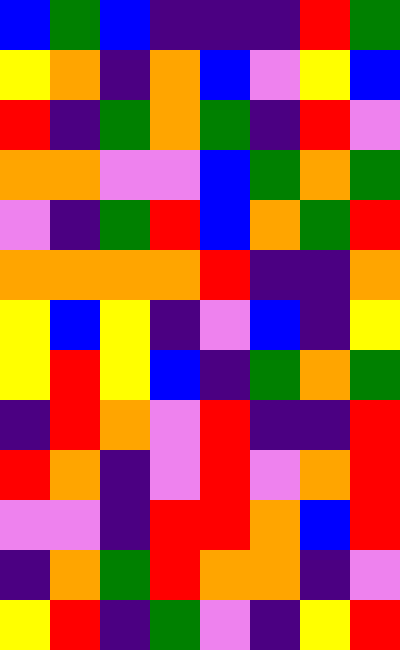[["blue", "green", "blue", "indigo", "indigo", "indigo", "red", "green"], ["yellow", "orange", "indigo", "orange", "blue", "violet", "yellow", "blue"], ["red", "indigo", "green", "orange", "green", "indigo", "red", "violet"], ["orange", "orange", "violet", "violet", "blue", "green", "orange", "green"], ["violet", "indigo", "green", "red", "blue", "orange", "green", "red"], ["orange", "orange", "orange", "orange", "red", "indigo", "indigo", "orange"], ["yellow", "blue", "yellow", "indigo", "violet", "blue", "indigo", "yellow"], ["yellow", "red", "yellow", "blue", "indigo", "green", "orange", "green"], ["indigo", "red", "orange", "violet", "red", "indigo", "indigo", "red"], ["red", "orange", "indigo", "violet", "red", "violet", "orange", "red"], ["violet", "violet", "indigo", "red", "red", "orange", "blue", "red"], ["indigo", "orange", "green", "red", "orange", "orange", "indigo", "violet"], ["yellow", "red", "indigo", "green", "violet", "indigo", "yellow", "red"]]